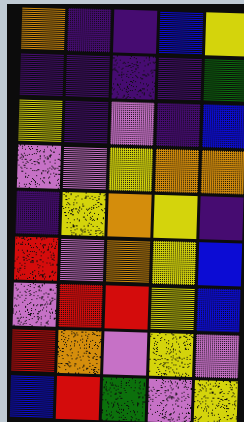[["orange", "indigo", "indigo", "blue", "yellow"], ["indigo", "indigo", "indigo", "indigo", "green"], ["yellow", "indigo", "violet", "indigo", "blue"], ["violet", "violet", "yellow", "orange", "orange"], ["indigo", "yellow", "orange", "yellow", "indigo"], ["red", "violet", "orange", "yellow", "blue"], ["violet", "red", "red", "yellow", "blue"], ["red", "orange", "violet", "yellow", "violet"], ["blue", "red", "green", "violet", "yellow"]]